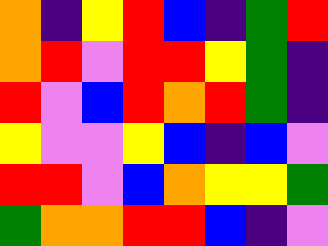[["orange", "indigo", "yellow", "red", "blue", "indigo", "green", "red"], ["orange", "red", "violet", "red", "red", "yellow", "green", "indigo"], ["red", "violet", "blue", "red", "orange", "red", "green", "indigo"], ["yellow", "violet", "violet", "yellow", "blue", "indigo", "blue", "violet"], ["red", "red", "violet", "blue", "orange", "yellow", "yellow", "green"], ["green", "orange", "orange", "red", "red", "blue", "indigo", "violet"]]